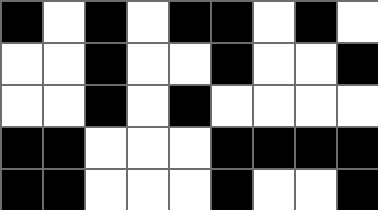[["black", "white", "black", "white", "black", "black", "white", "black", "white"], ["white", "white", "black", "white", "white", "black", "white", "white", "black"], ["white", "white", "black", "white", "black", "white", "white", "white", "white"], ["black", "black", "white", "white", "white", "black", "black", "black", "black"], ["black", "black", "white", "white", "white", "black", "white", "white", "black"]]